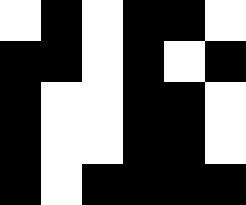[["white", "black", "white", "black", "black", "white"], ["black", "black", "white", "black", "white", "black"], ["black", "white", "white", "black", "black", "white"], ["black", "white", "white", "black", "black", "white"], ["black", "white", "black", "black", "black", "black"]]